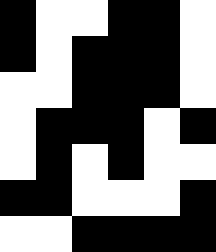[["black", "white", "white", "black", "black", "white"], ["black", "white", "black", "black", "black", "white"], ["white", "white", "black", "black", "black", "white"], ["white", "black", "black", "black", "white", "black"], ["white", "black", "white", "black", "white", "white"], ["black", "black", "white", "white", "white", "black"], ["white", "white", "black", "black", "black", "black"]]